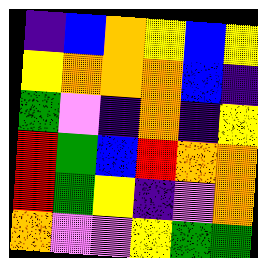[["indigo", "blue", "orange", "yellow", "blue", "yellow"], ["yellow", "orange", "orange", "orange", "blue", "indigo"], ["green", "violet", "indigo", "orange", "indigo", "yellow"], ["red", "green", "blue", "red", "orange", "orange"], ["red", "green", "yellow", "indigo", "violet", "orange"], ["orange", "violet", "violet", "yellow", "green", "green"]]